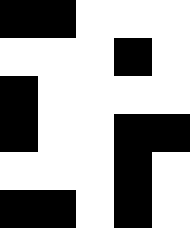[["black", "black", "white", "white", "white"], ["white", "white", "white", "black", "white"], ["black", "white", "white", "white", "white"], ["black", "white", "white", "black", "black"], ["white", "white", "white", "black", "white"], ["black", "black", "white", "black", "white"]]